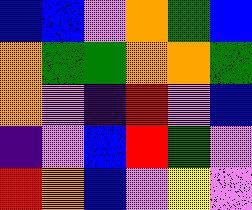[["blue", "blue", "violet", "orange", "green", "blue"], ["orange", "green", "green", "orange", "orange", "green"], ["orange", "violet", "indigo", "red", "violet", "blue"], ["indigo", "violet", "blue", "red", "green", "violet"], ["red", "orange", "blue", "violet", "yellow", "violet"]]